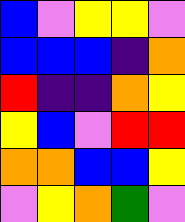[["blue", "violet", "yellow", "yellow", "violet"], ["blue", "blue", "blue", "indigo", "orange"], ["red", "indigo", "indigo", "orange", "yellow"], ["yellow", "blue", "violet", "red", "red"], ["orange", "orange", "blue", "blue", "yellow"], ["violet", "yellow", "orange", "green", "violet"]]